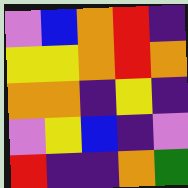[["violet", "blue", "orange", "red", "indigo"], ["yellow", "yellow", "orange", "red", "orange"], ["orange", "orange", "indigo", "yellow", "indigo"], ["violet", "yellow", "blue", "indigo", "violet"], ["red", "indigo", "indigo", "orange", "green"]]